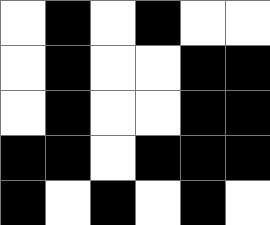[["white", "black", "white", "black", "white", "white"], ["white", "black", "white", "white", "black", "black"], ["white", "black", "white", "white", "black", "black"], ["black", "black", "white", "black", "black", "black"], ["black", "white", "black", "white", "black", "white"]]